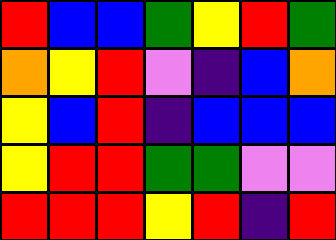[["red", "blue", "blue", "green", "yellow", "red", "green"], ["orange", "yellow", "red", "violet", "indigo", "blue", "orange"], ["yellow", "blue", "red", "indigo", "blue", "blue", "blue"], ["yellow", "red", "red", "green", "green", "violet", "violet"], ["red", "red", "red", "yellow", "red", "indigo", "red"]]